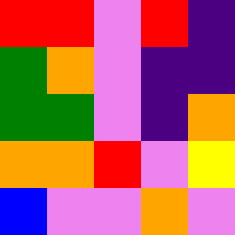[["red", "red", "violet", "red", "indigo"], ["green", "orange", "violet", "indigo", "indigo"], ["green", "green", "violet", "indigo", "orange"], ["orange", "orange", "red", "violet", "yellow"], ["blue", "violet", "violet", "orange", "violet"]]